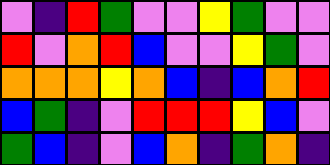[["violet", "indigo", "red", "green", "violet", "violet", "yellow", "green", "violet", "violet"], ["red", "violet", "orange", "red", "blue", "violet", "violet", "yellow", "green", "violet"], ["orange", "orange", "orange", "yellow", "orange", "blue", "indigo", "blue", "orange", "red"], ["blue", "green", "indigo", "violet", "red", "red", "red", "yellow", "blue", "violet"], ["green", "blue", "indigo", "violet", "blue", "orange", "indigo", "green", "orange", "indigo"]]